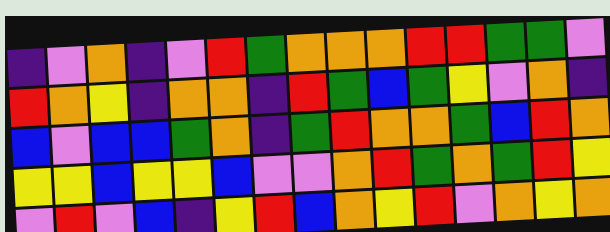[["indigo", "violet", "orange", "indigo", "violet", "red", "green", "orange", "orange", "orange", "red", "red", "green", "green", "violet"], ["red", "orange", "yellow", "indigo", "orange", "orange", "indigo", "red", "green", "blue", "green", "yellow", "violet", "orange", "indigo"], ["blue", "violet", "blue", "blue", "green", "orange", "indigo", "green", "red", "orange", "orange", "green", "blue", "red", "orange"], ["yellow", "yellow", "blue", "yellow", "yellow", "blue", "violet", "violet", "orange", "red", "green", "orange", "green", "red", "yellow"], ["violet", "red", "violet", "blue", "indigo", "yellow", "red", "blue", "orange", "yellow", "red", "violet", "orange", "yellow", "orange"]]